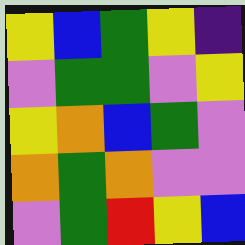[["yellow", "blue", "green", "yellow", "indigo"], ["violet", "green", "green", "violet", "yellow"], ["yellow", "orange", "blue", "green", "violet"], ["orange", "green", "orange", "violet", "violet"], ["violet", "green", "red", "yellow", "blue"]]